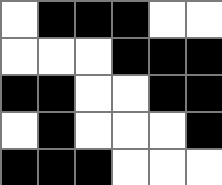[["white", "black", "black", "black", "white", "white"], ["white", "white", "white", "black", "black", "black"], ["black", "black", "white", "white", "black", "black"], ["white", "black", "white", "white", "white", "black"], ["black", "black", "black", "white", "white", "white"]]